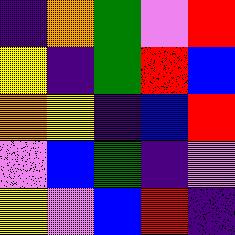[["indigo", "orange", "green", "violet", "red"], ["yellow", "indigo", "green", "red", "blue"], ["orange", "yellow", "indigo", "blue", "red"], ["violet", "blue", "green", "indigo", "violet"], ["yellow", "violet", "blue", "red", "indigo"]]